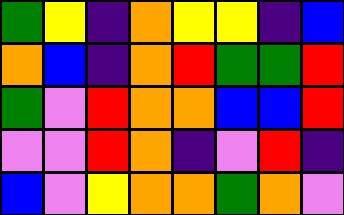[["green", "yellow", "indigo", "orange", "yellow", "yellow", "indigo", "blue"], ["orange", "blue", "indigo", "orange", "red", "green", "green", "red"], ["green", "violet", "red", "orange", "orange", "blue", "blue", "red"], ["violet", "violet", "red", "orange", "indigo", "violet", "red", "indigo"], ["blue", "violet", "yellow", "orange", "orange", "green", "orange", "violet"]]